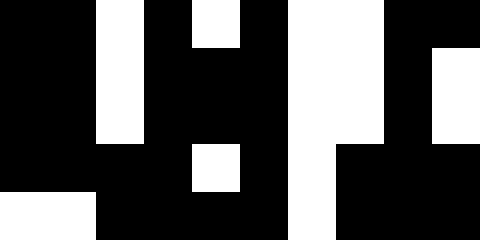[["black", "black", "white", "black", "white", "black", "white", "white", "black", "black"], ["black", "black", "white", "black", "black", "black", "white", "white", "black", "white"], ["black", "black", "white", "black", "black", "black", "white", "white", "black", "white"], ["black", "black", "black", "black", "white", "black", "white", "black", "black", "black"], ["white", "white", "black", "black", "black", "black", "white", "black", "black", "black"]]